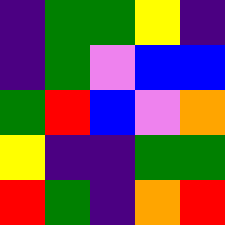[["indigo", "green", "green", "yellow", "indigo"], ["indigo", "green", "violet", "blue", "blue"], ["green", "red", "blue", "violet", "orange"], ["yellow", "indigo", "indigo", "green", "green"], ["red", "green", "indigo", "orange", "red"]]